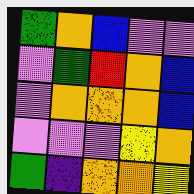[["green", "orange", "blue", "violet", "violet"], ["violet", "green", "red", "orange", "blue"], ["violet", "orange", "orange", "orange", "blue"], ["violet", "violet", "violet", "yellow", "orange"], ["green", "indigo", "orange", "orange", "yellow"]]